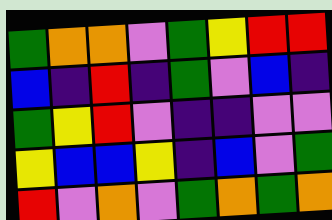[["green", "orange", "orange", "violet", "green", "yellow", "red", "red"], ["blue", "indigo", "red", "indigo", "green", "violet", "blue", "indigo"], ["green", "yellow", "red", "violet", "indigo", "indigo", "violet", "violet"], ["yellow", "blue", "blue", "yellow", "indigo", "blue", "violet", "green"], ["red", "violet", "orange", "violet", "green", "orange", "green", "orange"]]